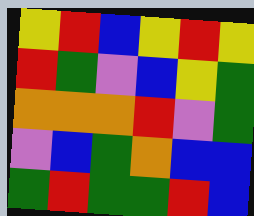[["yellow", "red", "blue", "yellow", "red", "yellow"], ["red", "green", "violet", "blue", "yellow", "green"], ["orange", "orange", "orange", "red", "violet", "green"], ["violet", "blue", "green", "orange", "blue", "blue"], ["green", "red", "green", "green", "red", "blue"]]